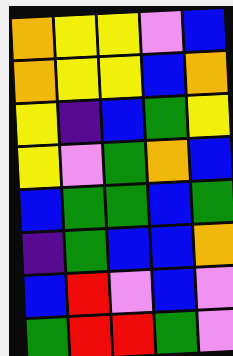[["orange", "yellow", "yellow", "violet", "blue"], ["orange", "yellow", "yellow", "blue", "orange"], ["yellow", "indigo", "blue", "green", "yellow"], ["yellow", "violet", "green", "orange", "blue"], ["blue", "green", "green", "blue", "green"], ["indigo", "green", "blue", "blue", "orange"], ["blue", "red", "violet", "blue", "violet"], ["green", "red", "red", "green", "violet"]]